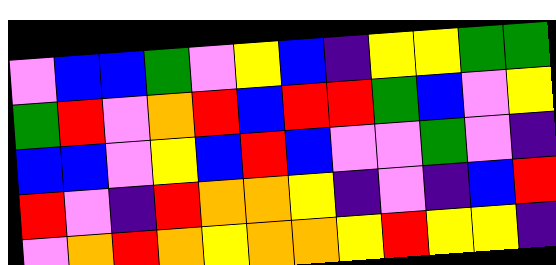[["violet", "blue", "blue", "green", "violet", "yellow", "blue", "indigo", "yellow", "yellow", "green", "green"], ["green", "red", "violet", "orange", "red", "blue", "red", "red", "green", "blue", "violet", "yellow"], ["blue", "blue", "violet", "yellow", "blue", "red", "blue", "violet", "violet", "green", "violet", "indigo"], ["red", "violet", "indigo", "red", "orange", "orange", "yellow", "indigo", "violet", "indigo", "blue", "red"], ["violet", "orange", "red", "orange", "yellow", "orange", "orange", "yellow", "red", "yellow", "yellow", "indigo"]]